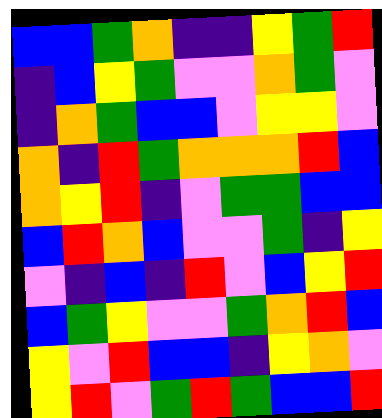[["blue", "blue", "green", "orange", "indigo", "indigo", "yellow", "green", "red"], ["indigo", "blue", "yellow", "green", "violet", "violet", "orange", "green", "violet"], ["indigo", "orange", "green", "blue", "blue", "violet", "yellow", "yellow", "violet"], ["orange", "indigo", "red", "green", "orange", "orange", "orange", "red", "blue"], ["orange", "yellow", "red", "indigo", "violet", "green", "green", "blue", "blue"], ["blue", "red", "orange", "blue", "violet", "violet", "green", "indigo", "yellow"], ["violet", "indigo", "blue", "indigo", "red", "violet", "blue", "yellow", "red"], ["blue", "green", "yellow", "violet", "violet", "green", "orange", "red", "blue"], ["yellow", "violet", "red", "blue", "blue", "indigo", "yellow", "orange", "violet"], ["yellow", "red", "violet", "green", "red", "green", "blue", "blue", "red"]]